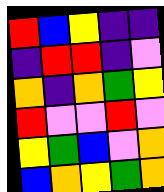[["red", "blue", "yellow", "indigo", "indigo"], ["indigo", "red", "red", "indigo", "violet"], ["orange", "indigo", "orange", "green", "yellow"], ["red", "violet", "violet", "red", "violet"], ["yellow", "green", "blue", "violet", "orange"], ["blue", "orange", "yellow", "green", "orange"]]